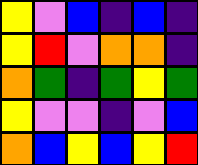[["yellow", "violet", "blue", "indigo", "blue", "indigo"], ["yellow", "red", "violet", "orange", "orange", "indigo"], ["orange", "green", "indigo", "green", "yellow", "green"], ["yellow", "violet", "violet", "indigo", "violet", "blue"], ["orange", "blue", "yellow", "blue", "yellow", "red"]]